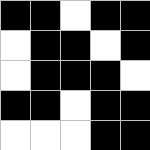[["black", "black", "white", "black", "black"], ["white", "black", "black", "white", "black"], ["white", "black", "black", "black", "white"], ["black", "black", "white", "black", "black"], ["white", "white", "white", "black", "black"]]